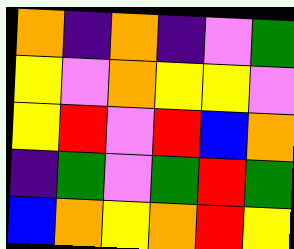[["orange", "indigo", "orange", "indigo", "violet", "green"], ["yellow", "violet", "orange", "yellow", "yellow", "violet"], ["yellow", "red", "violet", "red", "blue", "orange"], ["indigo", "green", "violet", "green", "red", "green"], ["blue", "orange", "yellow", "orange", "red", "yellow"]]